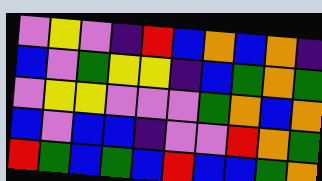[["violet", "yellow", "violet", "indigo", "red", "blue", "orange", "blue", "orange", "indigo"], ["blue", "violet", "green", "yellow", "yellow", "indigo", "blue", "green", "orange", "green"], ["violet", "yellow", "yellow", "violet", "violet", "violet", "green", "orange", "blue", "orange"], ["blue", "violet", "blue", "blue", "indigo", "violet", "violet", "red", "orange", "green"], ["red", "green", "blue", "green", "blue", "red", "blue", "blue", "green", "orange"]]